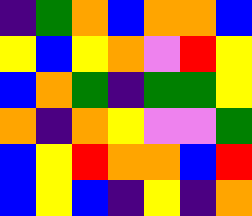[["indigo", "green", "orange", "blue", "orange", "orange", "blue"], ["yellow", "blue", "yellow", "orange", "violet", "red", "yellow"], ["blue", "orange", "green", "indigo", "green", "green", "yellow"], ["orange", "indigo", "orange", "yellow", "violet", "violet", "green"], ["blue", "yellow", "red", "orange", "orange", "blue", "red"], ["blue", "yellow", "blue", "indigo", "yellow", "indigo", "orange"]]